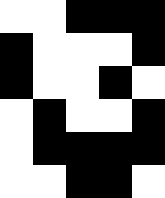[["white", "white", "black", "black", "black"], ["black", "white", "white", "white", "black"], ["black", "white", "white", "black", "white"], ["white", "black", "white", "white", "black"], ["white", "black", "black", "black", "black"], ["white", "white", "black", "black", "white"]]